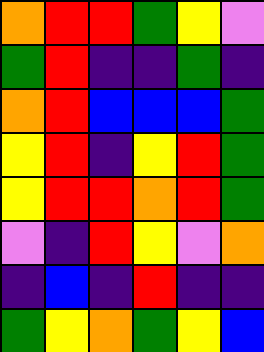[["orange", "red", "red", "green", "yellow", "violet"], ["green", "red", "indigo", "indigo", "green", "indigo"], ["orange", "red", "blue", "blue", "blue", "green"], ["yellow", "red", "indigo", "yellow", "red", "green"], ["yellow", "red", "red", "orange", "red", "green"], ["violet", "indigo", "red", "yellow", "violet", "orange"], ["indigo", "blue", "indigo", "red", "indigo", "indigo"], ["green", "yellow", "orange", "green", "yellow", "blue"]]